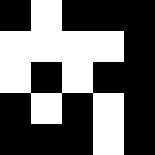[["black", "white", "black", "black", "black"], ["white", "white", "white", "white", "black"], ["white", "black", "white", "black", "black"], ["black", "white", "black", "white", "black"], ["black", "black", "black", "white", "black"]]